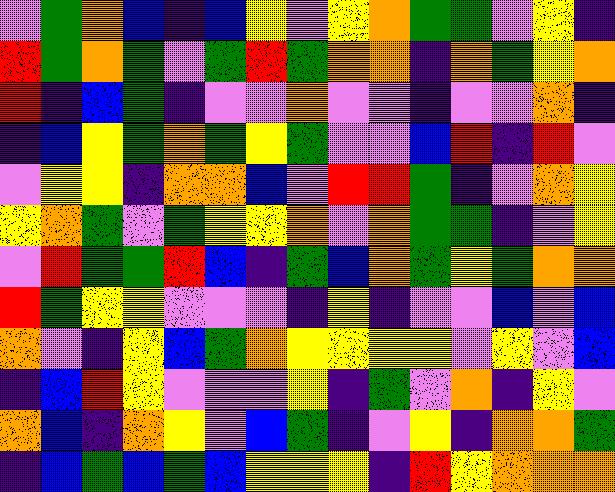[["violet", "green", "orange", "blue", "indigo", "blue", "yellow", "violet", "yellow", "orange", "green", "green", "violet", "yellow", "indigo"], ["red", "green", "orange", "green", "violet", "green", "red", "green", "orange", "orange", "indigo", "orange", "green", "yellow", "orange"], ["red", "indigo", "blue", "green", "indigo", "violet", "violet", "orange", "violet", "violet", "indigo", "violet", "violet", "orange", "indigo"], ["indigo", "blue", "yellow", "green", "orange", "green", "yellow", "green", "violet", "violet", "blue", "red", "indigo", "red", "violet"], ["violet", "yellow", "yellow", "indigo", "orange", "orange", "blue", "violet", "red", "red", "green", "indigo", "violet", "orange", "yellow"], ["yellow", "orange", "green", "violet", "green", "yellow", "yellow", "orange", "violet", "orange", "green", "green", "indigo", "violet", "yellow"], ["violet", "red", "green", "green", "red", "blue", "indigo", "green", "blue", "orange", "green", "yellow", "green", "orange", "orange"], ["red", "green", "yellow", "yellow", "violet", "violet", "violet", "indigo", "yellow", "indigo", "violet", "violet", "blue", "violet", "blue"], ["orange", "violet", "indigo", "yellow", "blue", "green", "orange", "yellow", "yellow", "yellow", "yellow", "violet", "yellow", "violet", "blue"], ["indigo", "blue", "red", "yellow", "violet", "violet", "violet", "yellow", "indigo", "green", "violet", "orange", "indigo", "yellow", "violet"], ["orange", "blue", "indigo", "orange", "yellow", "violet", "blue", "green", "indigo", "violet", "yellow", "indigo", "orange", "orange", "green"], ["indigo", "blue", "green", "blue", "green", "blue", "yellow", "yellow", "yellow", "indigo", "red", "yellow", "orange", "orange", "orange"]]